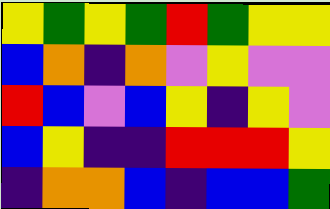[["yellow", "green", "yellow", "green", "red", "green", "yellow", "yellow"], ["blue", "orange", "indigo", "orange", "violet", "yellow", "violet", "violet"], ["red", "blue", "violet", "blue", "yellow", "indigo", "yellow", "violet"], ["blue", "yellow", "indigo", "indigo", "red", "red", "red", "yellow"], ["indigo", "orange", "orange", "blue", "indigo", "blue", "blue", "green"]]